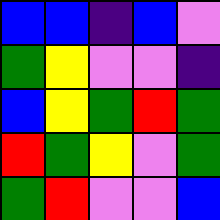[["blue", "blue", "indigo", "blue", "violet"], ["green", "yellow", "violet", "violet", "indigo"], ["blue", "yellow", "green", "red", "green"], ["red", "green", "yellow", "violet", "green"], ["green", "red", "violet", "violet", "blue"]]